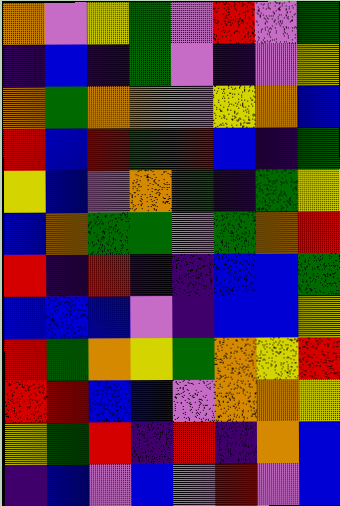[["orange", "violet", "yellow", "green", "violet", "red", "violet", "green"], ["indigo", "blue", "indigo", "green", "violet", "indigo", "violet", "yellow"], ["orange", "green", "orange", "orange", "violet", "yellow", "orange", "blue"], ["red", "blue", "red", "green", "red", "blue", "indigo", "green"], ["yellow", "blue", "violet", "orange", "green", "indigo", "green", "yellow"], ["blue", "orange", "green", "green", "violet", "green", "orange", "red"], ["red", "indigo", "red", "indigo", "indigo", "blue", "blue", "green"], ["blue", "blue", "blue", "violet", "indigo", "blue", "blue", "yellow"], ["red", "green", "orange", "yellow", "green", "orange", "yellow", "red"], ["red", "red", "blue", "blue", "violet", "orange", "orange", "yellow"], ["yellow", "green", "red", "indigo", "red", "indigo", "orange", "blue"], ["indigo", "blue", "violet", "blue", "violet", "red", "violet", "blue"]]